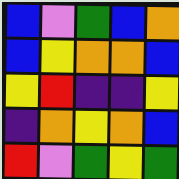[["blue", "violet", "green", "blue", "orange"], ["blue", "yellow", "orange", "orange", "blue"], ["yellow", "red", "indigo", "indigo", "yellow"], ["indigo", "orange", "yellow", "orange", "blue"], ["red", "violet", "green", "yellow", "green"]]